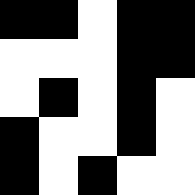[["black", "black", "white", "black", "black"], ["white", "white", "white", "black", "black"], ["white", "black", "white", "black", "white"], ["black", "white", "white", "black", "white"], ["black", "white", "black", "white", "white"]]